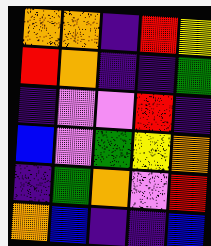[["orange", "orange", "indigo", "red", "yellow"], ["red", "orange", "indigo", "indigo", "green"], ["indigo", "violet", "violet", "red", "indigo"], ["blue", "violet", "green", "yellow", "orange"], ["indigo", "green", "orange", "violet", "red"], ["orange", "blue", "indigo", "indigo", "blue"]]